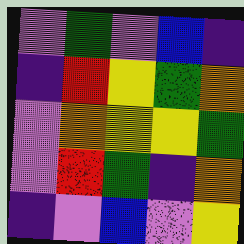[["violet", "green", "violet", "blue", "indigo"], ["indigo", "red", "yellow", "green", "orange"], ["violet", "orange", "yellow", "yellow", "green"], ["violet", "red", "green", "indigo", "orange"], ["indigo", "violet", "blue", "violet", "yellow"]]